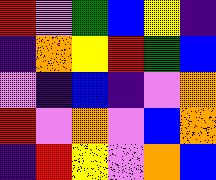[["red", "violet", "green", "blue", "yellow", "indigo"], ["indigo", "orange", "yellow", "red", "green", "blue"], ["violet", "indigo", "blue", "indigo", "violet", "orange"], ["red", "violet", "orange", "violet", "blue", "orange"], ["indigo", "red", "yellow", "violet", "orange", "blue"]]